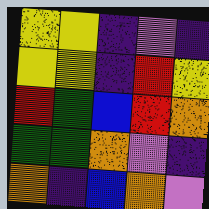[["yellow", "yellow", "indigo", "violet", "indigo"], ["yellow", "yellow", "indigo", "red", "yellow"], ["red", "green", "blue", "red", "orange"], ["green", "green", "orange", "violet", "indigo"], ["orange", "indigo", "blue", "orange", "violet"]]